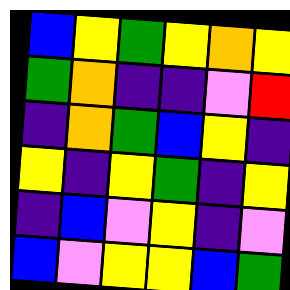[["blue", "yellow", "green", "yellow", "orange", "yellow"], ["green", "orange", "indigo", "indigo", "violet", "red"], ["indigo", "orange", "green", "blue", "yellow", "indigo"], ["yellow", "indigo", "yellow", "green", "indigo", "yellow"], ["indigo", "blue", "violet", "yellow", "indigo", "violet"], ["blue", "violet", "yellow", "yellow", "blue", "green"]]